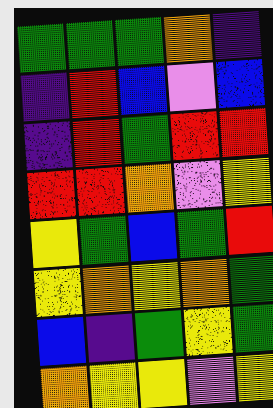[["green", "green", "green", "orange", "indigo"], ["indigo", "red", "blue", "violet", "blue"], ["indigo", "red", "green", "red", "red"], ["red", "red", "orange", "violet", "yellow"], ["yellow", "green", "blue", "green", "red"], ["yellow", "orange", "yellow", "orange", "green"], ["blue", "indigo", "green", "yellow", "green"], ["orange", "yellow", "yellow", "violet", "yellow"]]